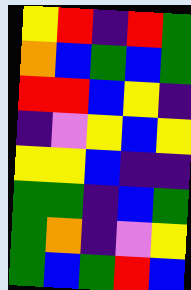[["yellow", "red", "indigo", "red", "green"], ["orange", "blue", "green", "blue", "green"], ["red", "red", "blue", "yellow", "indigo"], ["indigo", "violet", "yellow", "blue", "yellow"], ["yellow", "yellow", "blue", "indigo", "indigo"], ["green", "green", "indigo", "blue", "green"], ["green", "orange", "indigo", "violet", "yellow"], ["green", "blue", "green", "red", "blue"]]